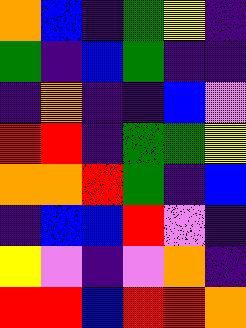[["orange", "blue", "indigo", "green", "yellow", "indigo"], ["green", "indigo", "blue", "green", "indigo", "indigo"], ["indigo", "orange", "indigo", "indigo", "blue", "violet"], ["red", "red", "indigo", "green", "green", "yellow"], ["orange", "orange", "red", "green", "indigo", "blue"], ["indigo", "blue", "blue", "red", "violet", "indigo"], ["yellow", "violet", "indigo", "violet", "orange", "indigo"], ["red", "red", "blue", "red", "red", "orange"]]